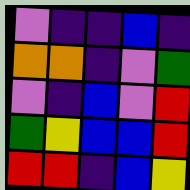[["violet", "indigo", "indigo", "blue", "indigo"], ["orange", "orange", "indigo", "violet", "green"], ["violet", "indigo", "blue", "violet", "red"], ["green", "yellow", "blue", "blue", "red"], ["red", "red", "indigo", "blue", "yellow"]]